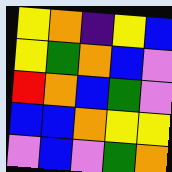[["yellow", "orange", "indigo", "yellow", "blue"], ["yellow", "green", "orange", "blue", "violet"], ["red", "orange", "blue", "green", "violet"], ["blue", "blue", "orange", "yellow", "yellow"], ["violet", "blue", "violet", "green", "orange"]]